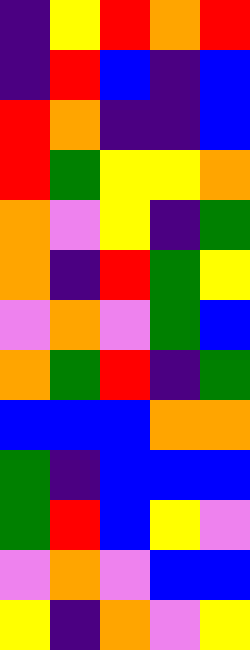[["indigo", "yellow", "red", "orange", "red"], ["indigo", "red", "blue", "indigo", "blue"], ["red", "orange", "indigo", "indigo", "blue"], ["red", "green", "yellow", "yellow", "orange"], ["orange", "violet", "yellow", "indigo", "green"], ["orange", "indigo", "red", "green", "yellow"], ["violet", "orange", "violet", "green", "blue"], ["orange", "green", "red", "indigo", "green"], ["blue", "blue", "blue", "orange", "orange"], ["green", "indigo", "blue", "blue", "blue"], ["green", "red", "blue", "yellow", "violet"], ["violet", "orange", "violet", "blue", "blue"], ["yellow", "indigo", "orange", "violet", "yellow"]]